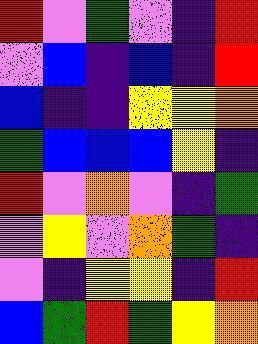[["red", "violet", "green", "violet", "indigo", "red"], ["violet", "blue", "indigo", "blue", "indigo", "red"], ["blue", "indigo", "indigo", "yellow", "yellow", "orange"], ["green", "blue", "blue", "blue", "yellow", "indigo"], ["red", "violet", "orange", "violet", "indigo", "green"], ["violet", "yellow", "violet", "orange", "green", "indigo"], ["violet", "indigo", "yellow", "yellow", "indigo", "red"], ["blue", "green", "red", "green", "yellow", "orange"]]